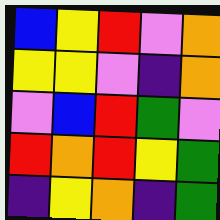[["blue", "yellow", "red", "violet", "orange"], ["yellow", "yellow", "violet", "indigo", "orange"], ["violet", "blue", "red", "green", "violet"], ["red", "orange", "red", "yellow", "green"], ["indigo", "yellow", "orange", "indigo", "green"]]